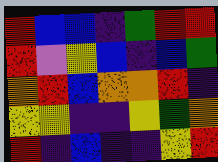[["red", "blue", "blue", "indigo", "green", "red", "red"], ["red", "violet", "yellow", "blue", "indigo", "blue", "green"], ["orange", "red", "blue", "orange", "orange", "red", "indigo"], ["yellow", "yellow", "indigo", "indigo", "yellow", "green", "orange"], ["red", "indigo", "blue", "indigo", "indigo", "yellow", "red"]]